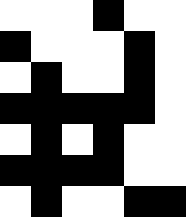[["white", "white", "white", "black", "white", "white"], ["black", "white", "white", "white", "black", "white"], ["white", "black", "white", "white", "black", "white"], ["black", "black", "black", "black", "black", "white"], ["white", "black", "white", "black", "white", "white"], ["black", "black", "black", "black", "white", "white"], ["white", "black", "white", "white", "black", "black"]]